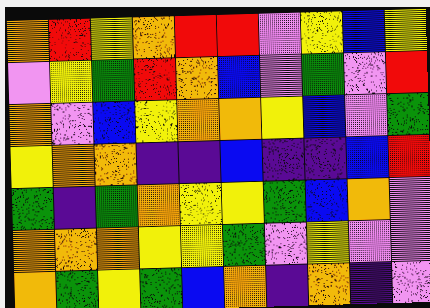[["orange", "red", "yellow", "orange", "red", "red", "violet", "yellow", "blue", "yellow"], ["violet", "yellow", "green", "red", "orange", "blue", "violet", "green", "violet", "red"], ["orange", "violet", "blue", "yellow", "orange", "orange", "yellow", "blue", "violet", "green"], ["yellow", "orange", "orange", "indigo", "indigo", "blue", "indigo", "indigo", "blue", "red"], ["green", "indigo", "green", "orange", "yellow", "yellow", "green", "blue", "orange", "violet"], ["orange", "orange", "orange", "yellow", "yellow", "green", "violet", "yellow", "violet", "violet"], ["orange", "green", "yellow", "green", "blue", "orange", "indigo", "orange", "indigo", "violet"]]